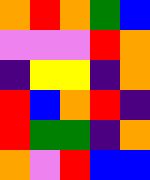[["orange", "red", "orange", "green", "blue"], ["violet", "violet", "violet", "red", "orange"], ["indigo", "yellow", "yellow", "indigo", "orange"], ["red", "blue", "orange", "red", "indigo"], ["red", "green", "green", "indigo", "orange"], ["orange", "violet", "red", "blue", "blue"]]